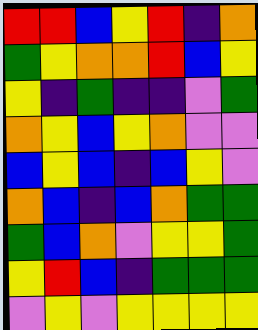[["red", "red", "blue", "yellow", "red", "indigo", "orange"], ["green", "yellow", "orange", "orange", "red", "blue", "yellow"], ["yellow", "indigo", "green", "indigo", "indigo", "violet", "green"], ["orange", "yellow", "blue", "yellow", "orange", "violet", "violet"], ["blue", "yellow", "blue", "indigo", "blue", "yellow", "violet"], ["orange", "blue", "indigo", "blue", "orange", "green", "green"], ["green", "blue", "orange", "violet", "yellow", "yellow", "green"], ["yellow", "red", "blue", "indigo", "green", "green", "green"], ["violet", "yellow", "violet", "yellow", "yellow", "yellow", "yellow"]]